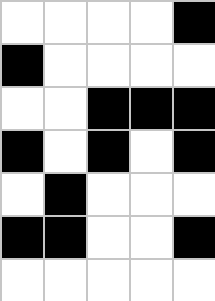[["white", "white", "white", "white", "black"], ["black", "white", "white", "white", "white"], ["white", "white", "black", "black", "black"], ["black", "white", "black", "white", "black"], ["white", "black", "white", "white", "white"], ["black", "black", "white", "white", "black"], ["white", "white", "white", "white", "white"]]